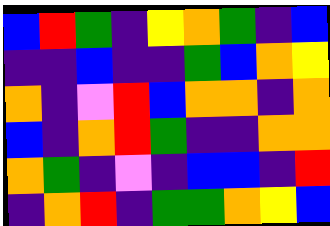[["blue", "red", "green", "indigo", "yellow", "orange", "green", "indigo", "blue"], ["indigo", "indigo", "blue", "indigo", "indigo", "green", "blue", "orange", "yellow"], ["orange", "indigo", "violet", "red", "blue", "orange", "orange", "indigo", "orange"], ["blue", "indigo", "orange", "red", "green", "indigo", "indigo", "orange", "orange"], ["orange", "green", "indigo", "violet", "indigo", "blue", "blue", "indigo", "red"], ["indigo", "orange", "red", "indigo", "green", "green", "orange", "yellow", "blue"]]